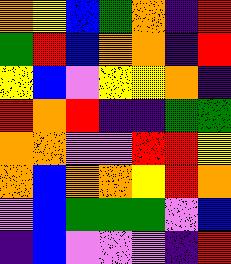[["orange", "yellow", "blue", "green", "orange", "indigo", "red"], ["green", "red", "blue", "orange", "orange", "indigo", "red"], ["yellow", "blue", "violet", "yellow", "yellow", "orange", "indigo"], ["red", "orange", "red", "indigo", "indigo", "green", "green"], ["orange", "orange", "violet", "violet", "red", "red", "yellow"], ["orange", "blue", "orange", "orange", "yellow", "red", "orange"], ["violet", "blue", "green", "green", "green", "violet", "blue"], ["indigo", "blue", "violet", "violet", "violet", "indigo", "red"]]